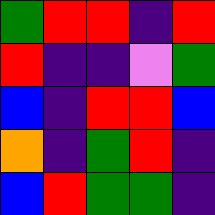[["green", "red", "red", "indigo", "red"], ["red", "indigo", "indigo", "violet", "green"], ["blue", "indigo", "red", "red", "blue"], ["orange", "indigo", "green", "red", "indigo"], ["blue", "red", "green", "green", "indigo"]]